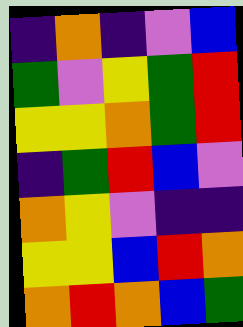[["indigo", "orange", "indigo", "violet", "blue"], ["green", "violet", "yellow", "green", "red"], ["yellow", "yellow", "orange", "green", "red"], ["indigo", "green", "red", "blue", "violet"], ["orange", "yellow", "violet", "indigo", "indigo"], ["yellow", "yellow", "blue", "red", "orange"], ["orange", "red", "orange", "blue", "green"]]